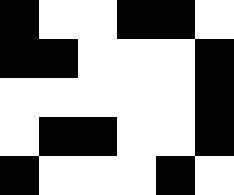[["black", "white", "white", "black", "black", "white"], ["black", "black", "white", "white", "white", "black"], ["white", "white", "white", "white", "white", "black"], ["white", "black", "black", "white", "white", "black"], ["black", "white", "white", "white", "black", "white"]]